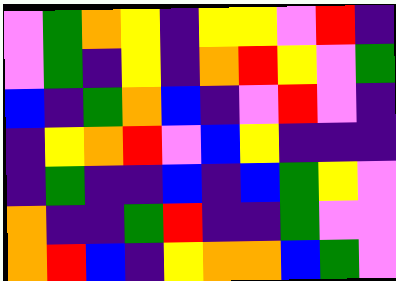[["violet", "green", "orange", "yellow", "indigo", "yellow", "yellow", "violet", "red", "indigo"], ["violet", "green", "indigo", "yellow", "indigo", "orange", "red", "yellow", "violet", "green"], ["blue", "indigo", "green", "orange", "blue", "indigo", "violet", "red", "violet", "indigo"], ["indigo", "yellow", "orange", "red", "violet", "blue", "yellow", "indigo", "indigo", "indigo"], ["indigo", "green", "indigo", "indigo", "blue", "indigo", "blue", "green", "yellow", "violet"], ["orange", "indigo", "indigo", "green", "red", "indigo", "indigo", "green", "violet", "violet"], ["orange", "red", "blue", "indigo", "yellow", "orange", "orange", "blue", "green", "violet"]]